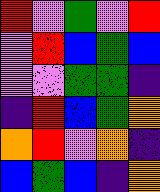[["red", "violet", "green", "violet", "red"], ["violet", "red", "blue", "green", "blue"], ["violet", "violet", "green", "green", "indigo"], ["indigo", "red", "blue", "green", "orange"], ["orange", "red", "violet", "orange", "indigo"], ["blue", "green", "blue", "indigo", "orange"]]